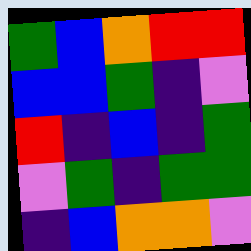[["green", "blue", "orange", "red", "red"], ["blue", "blue", "green", "indigo", "violet"], ["red", "indigo", "blue", "indigo", "green"], ["violet", "green", "indigo", "green", "green"], ["indigo", "blue", "orange", "orange", "violet"]]